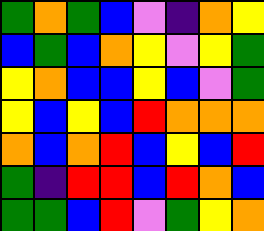[["green", "orange", "green", "blue", "violet", "indigo", "orange", "yellow"], ["blue", "green", "blue", "orange", "yellow", "violet", "yellow", "green"], ["yellow", "orange", "blue", "blue", "yellow", "blue", "violet", "green"], ["yellow", "blue", "yellow", "blue", "red", "orange", "orange", "orange"], ["orange", "blue", "orange", "red", "blue", "yellow", "blue", "red"], ["green", "indigo", "red", "red", "blue", "red", "orange", "blue"], ["green", "green", "blue", "red", "violet", "green", "yellow", "orange"]]